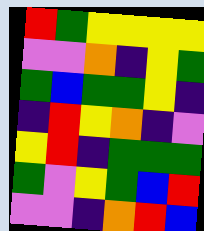[["red", "green", "yellow", "yellow", "yellow", "yellow"], ["violet", "violet", "orange", "indigo", "yellow", "green"], ["green", "blue", "green", "green", "yellow", "indigo"], ["indigo", "red", "yellow", "orange", "indigo", "violet"], ["yellow", "red", "indigo", "green", "green", "green"], ["green", "violet", "yellow", "green", "blue", "red"], ["violet", "violet", "indigo", "orange", "red", "blue"]]